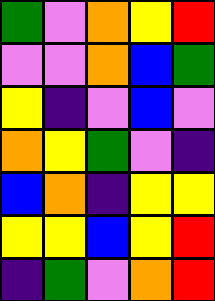[["green", "violet", "orange", "yellow", "red"], ["violet", "violet", "orange", "blue", "green"], ["yellow", "indigo", "violet", "blue", "violet"], ["orange", "yellow", "green", "violet", "indigo"], ["blue", "orange", "indigo", "yellow", "yellow"], ["yellow", "yellow", "blue", "yellow", "red"], ["indigo", "green", "violet", "orange", "red"]]